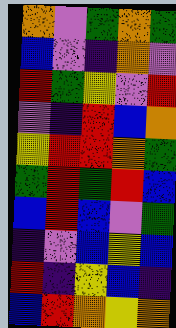[["orange", "violet", "green", "orange", "green"], ["blue", "violet", "indigo", "orange", "violet"], ["red", "green", "yellow", "violet", "red"], ["violet", "indigo", "red", "blue", "orange"], ["yellow", "red", "red", "orange", "green"], ["green", "red", "green", "red", "blue"], ["blue", "red", "blue", "violet", "green"], ["indigo", "violet", "blue", "yellow", "blue"], ["red", "indigo", "yellow", "blue", "indigo"], ["blue", "red", "orange", "yellow", "orange"]]